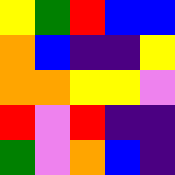[["yellow", "green", "red", "blue", "blue"], ["orange", "blue", "indigo", "indigo", "yellow"], ["orange", "orange", "yellow", "yellow", "violet"], ["red", "violet", "red", "indigo", "indigo"], ["green", "violet", "orange", "blue", "indigo"]]